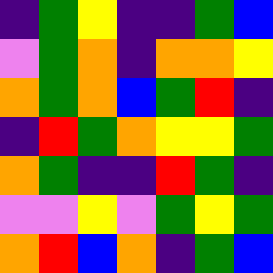[["indigo", "green", "yellow", "indigo", "indigo", "green", "blue"], ["violet", "green", "orange", "indigo", "orange", "orange", "yellow"], ["orange", "green", "orange", "blue", "green", "red", "indigo"], ["indigo", "red", "green", "orange", "yellow", "yellow", "green"], ["orange", "green", "indigo", "indigo", "red", "green", "indigo"], ["violet", "violet", "yellow", "violet", "green", "yellow", "green"], ["orange", "red", "blue", "orange", "indigo", "green", "blue"]]